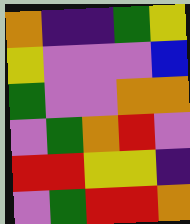[["orange", "indigo", "indigo", "green", "yellow"], ["yellow", "violet", "violet", "violet", "blue"], ["green", "violet", "violet", "orange", "orange"], ["violet", "green", "orange", "red", "violet"], ["red", "red", "yellow", "yellow", "indigo"], ["violet", "green", "red", "red", "orange"]]